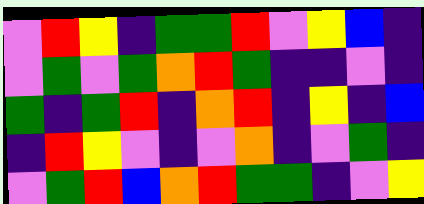[["violet", "red", "yellow", "indigo", "green", "green", "red", "violet", "yellow", "blue", "indigo"], ["violet", "green", "violet", "green", "orange", "red", "green", "indigo", "indigo", "violet", "indigo"], ["green", "indigo", "green", "red", "indigo", "orange", "red", "indigo", "yellow", "indigo", "blue"], ["indigo", "red", "yellow", "violet", "indigo", "violet", "orange", "indigo", "violet", "green", "indigo"], ["violet", "green", "red", "blue", "orange", "red", "green", "green", "indigo", "violet", "yellow"]]